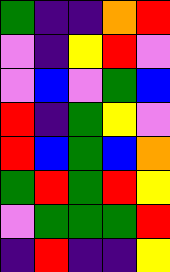[["green", "indigo", "indigo", "orange", "red"], ["violet", "indigo", "yellow", "red", "violet"], ["violet", "blue", "violet", "green", "blue"], ["red", "indigo", "green", "yellow", "violet"], ["red", "blue", "green", "blue", "orange"], ["green", "red", "green", "red", "yellow"], ["violet", "green", "green", "green", "red"], ["indigo", "red", "indigo", "indigo", "yellow"]]